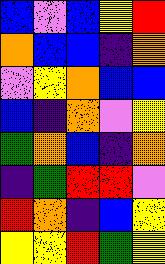[["blue", "violet", "blue", "yellow", "red"], ["orange", "blue", "blue", "indigo", "orange"], ["violet", "yellow", "orange", "blue", "blue"], ["blue", "indigo", "orange", "violet", "yellow"], ["green", "orange", "blue", "indigo", "orange"], ["indigo", "green", "red", "red", "violet"], ["red", "orange", "indigo", "blue", "yellow"], ["yellow", "yellow", "red", "green", "yellow"]]